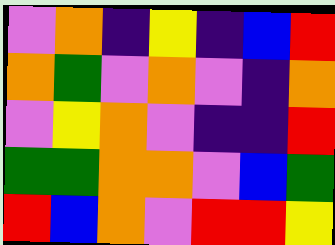[["violet", "orange", "indigo", "yellow", "indigo", "blue", "red"], ["orange", "green", "violet", "orange", "violet", "indigo", "orange"], ["violet", "yellow", "orange", "violet", "indigo", "indigo", "red"], ["green", "green", "orange", "orange", "violet", "blue", "green"], ["red", "blue", "orange", "violet", "red", "red", "yellow"]]